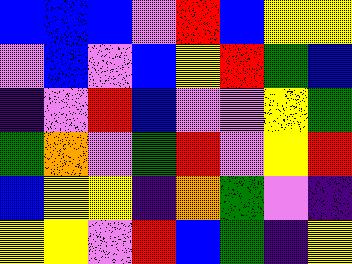[["blue", "blue", "blue", "violet", "red", "blue", "yellow", "yellow"], ["violet", "blue", "violet", "blue", "yellow", "red", "green", "blue"], ["indigo", "violet", "red", "blue", "violet", "violet", "yellow", "green"], ["green", "orange", "violet", "green", "red", "violet", "yellow", "red"], ["blue", "yellow", "yellow", "indigo", "orange", "green", "violet", "indigo"], ["yellow", "yellow", "violet", "red", "blue", "green", "indigo", "yellow"]]